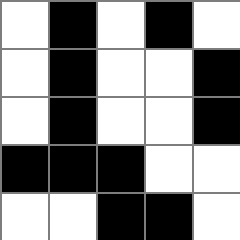[["white", "black", "white", "black", "white"], ["white", "black", "white", "white", "black"], ["white", "black", "white", "white", "black"], ["black", "black", "black", "white", "white"], ["white", "white", "black", "black", "white"]]